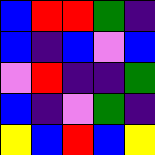[["blue", "red", "red", "green", "indigo"], ["blue", "indigo", "blue", "violet", "blue"], ["violet", "red", "indigo", "indigo", "green"], ["blue", "indigo", "violet", "green", "indigo"], ["yellow", "blue", "red", "blue", "yellow"]]